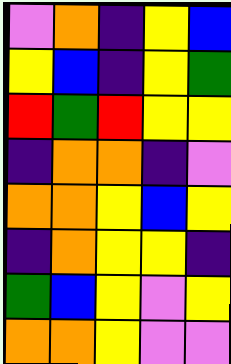[["violet", "orange", "indigo", "yellow", "blue"], ["yellow", "blue", "indigo", "yellow", "green"], ["red", "green", "red", "yellow", "yellow"], ["indigo", "orange", "orange", "indigo", "violet"], ["orange", "orange", "yellow", "blue", "yellow"], ["indigo", "orange", "yellow", "yellow", "indigo"], ["green", "blue", "yellow", "violet", "yellow"], ["orange", "orange", "yellow", "violet", "violet"]]